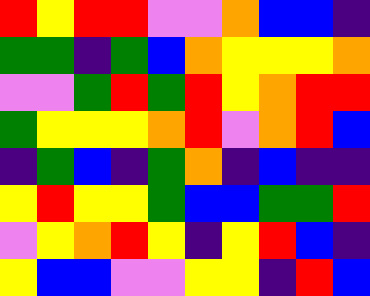[["red", "yellow", "red", "red", "violet", "violet", "orange", "blue", "blue", "indigo"], ["green", "green", "indigo", "green", "blue", "orange", "yellow", "yellow", "yellow", "orange"], ["violet", "violet", "green", "red", "green", "red", "yellow", "orange", "red", "red"], ["green", "yellow", "yellow", "yellow", "orange", "red", "violet", "orange", "red", "blue"], ["indigo", "green", "blue", "indigo", "green", "orange", "indigo", "blue", "indigo", "indigo"], ["yellow", "red", "yellow", "yellow", "green", "blue", "blue", "green", "green", "red"], ["violet", "yellow", "orange", "red", "yellow", "indigo", "yellow", "red", "blue", "indigo"], ["yellow", "blue", "blue", "violet", "violet", "yellow", "yellow", "indigo", "red", "blue"]]